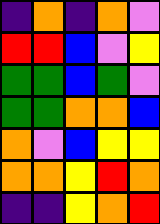[["indigo", "orange", "indigo", "orange", "violet"], ["red", "red", "blue", "violet", "yellow"], ["green", "green", "blue", "green", "violet"], ["green", "green", "orange", "orange", "blue"], ["orange", "violet", "blue", "yellow", "yellow"], ["orange", "orange", "yellow", "red", "orange"], ["indigo", "indigo", "yellow", "orange", "red"]]